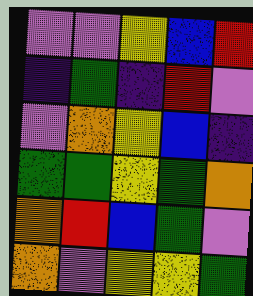[["violet", "violet", "yellow", "blue", "red"], ["indigo", "green", "indigo", "red", "violet"], ["violet", "orange", "yellow", "blue", "indigo"], ["green", "green", "yellow", "green", "orange"], ["orange", "red", "blue", "green", "violet"], ["orange", "violet", "yellow", "yellow", "green"]]